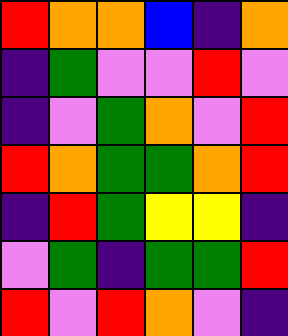[["red", "orange", "orange", "blue", "indigo", "orange"], ["indigo", "green", "violet", "violet", "red", "violet"], ["indigo", "violet", "green", "orange", "violet", "red"], ["red", "orange", "green", "green", "orange", "red"], ["indigo", "red", "green", "yellow", "yellow", "indigo"], ["violet", "green", "indigo", "green", "green", "red"], ["red", "violet", "red", "orange", "violet", "indigo"]]